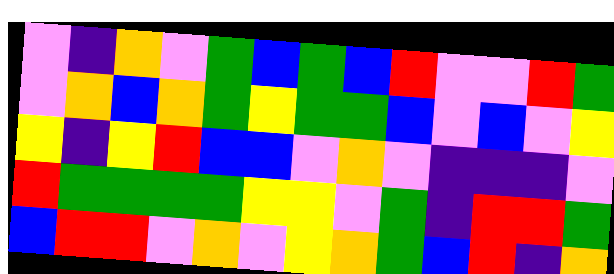[["violet", "indigo", "orange", "violet", "green", "blue", "green", "blue", "red", "violet", "violet", "red", "green"], ["violet", "orange", "blue", "orange", "green", "yellow", "green", "green", "blue", "violet", "blue", "violet", "yellow"], ["yellow", "indigo", "yellow", "red", "blue", "blue", "violet", "orange", "violet", "indigo", "indigo", "indigo", "violet"], ["red", "green", "green", "green", "green", "yellow", "yellow", "violet", "green", "indigo", "red", "red", "green"], ["blue", "red", "red", "violet", "orange", "violet", "yellow", "orange", "green", "blue", "red", "indigo", "orange"]]